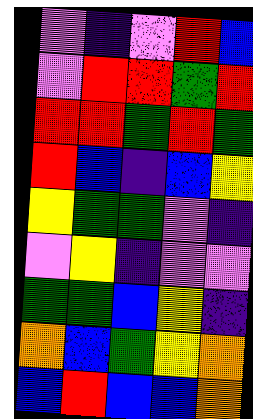[["violet", "indigo", "violet", "red", "blue"], ["violet", "red", "red", "green", "red"], ["red", "red", "green", "red", "green"], ["red", "blue", "indigo", "blue", "yellow"], ["yellow", "green", "green", "violet", "indigo"], ["violet", "yellow", "indigo", "violet", "violet"], ["green", "green", "blue", "yellow", "indigo"], ["orange", "blue", "green", "yellow", "orange"], ["blue", "red", "blue", "blue", "orange"]]